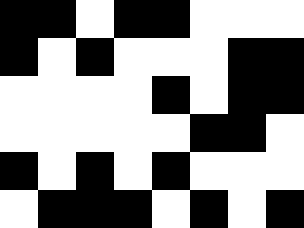[["black", "black", "white", "black", "black", "white", "white", "white"], ["black", "white", "black", "white", "white", "white", "black", "black"], ["white", "white", "white", "white", "black", "white", "black", "black"], ["white", "white", "white", "white", "white", "black", "black", "white"], ["black", "white", "black", "white", "black", "white", "white", "white"], ["white", "black", "black", "black", "white", "black", "white", "black"]]